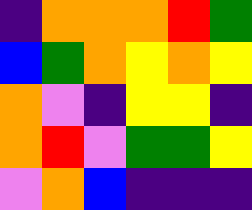[["indigo", "orange", "orange", "orange", "red", "green"], ["blue", "green", "orange", "yellow", "orange", "yellow"], ["orange", "violet", "indigo", "yellow", "yellow", "indigo"], ["orange", "red", "violet", "green", "green", "yellow"], ["violet", "orange", "blue", "indigo", "indigo", "indigo"]]